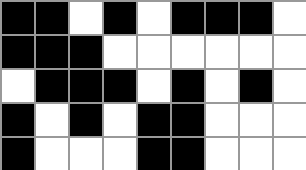[["black", "black", "white", "black", "white", "black", "black", "black", "white"], ["black", "black", "black", "white", "white", "white", "white", "white", "white"], ["white", "black", "black", "black", "white", "black", "white", "black", "white"], ["black", "white", "black", "white", "black", "black", "white", "white", "white"], ["black", "white", "white", "white", "black", "black", "white", "white", "white"]]